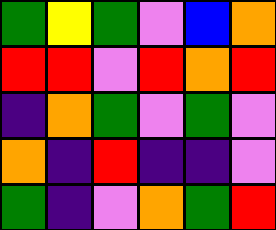[["green", "yellow", "green", "violet", "blue", "orange"], ["red", "red", "violet", "red", "orange", "red"], ["indigo", "orange", "green", "violet", "green", "violet"], ["orange", "indigo", "red", "indigo", "indigo", "violet"], ["green", "indigo", "violet", "orange", "green", "red"]]